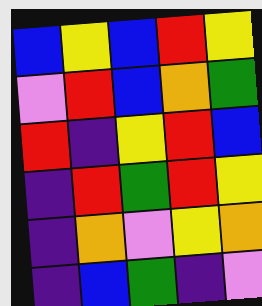[["blue", "yellow", "blue", "red", "yellow"], ["violet", "red", "blue", "orange", "green"], ["red", "indigo", "yellow", "red", "blue"], ["indigo", "red", "green", "red", "yellow"], ["indigo", "orange", "violet", "yellow", "orange"], ["indigo", "blue", "green", "indigo", "violet"]]